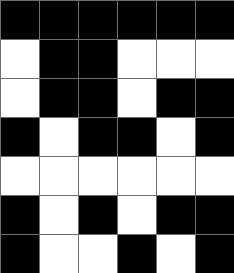[["black", "black", "black", "black", "black", "black"], ["white", "black", "black", "white", "white", "white"], ["white", "black", "black", "white", "black", "black"], ["black", "white", "black", "black", "white", "black"], ["white", "white", "white", "white", "white", "white"], ["black", "white", "black", "white", "black", "black"], ["black", "white", "white", "black", "white", "black"]]